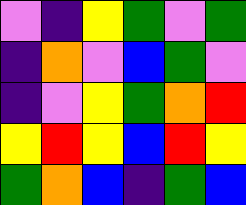[["violet", "indigo", "yellow", "green", "violet", "green"], ["indigo", "orange", "violet", "blue", "green", "violet"], ["indigo", "violet", "yellow", "green", "orange", "red"], ["yellow", "red", "yellow", "blue", "red", "yellow"], ["green", "orange", "blue", "indigo", "green", "blue"]]